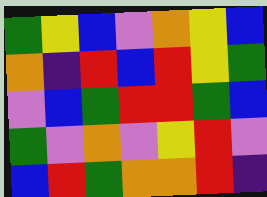[["green", "yellow", "blue", "violet", "orange", "yellow", "blue"], ["orange", "indigo", "red", "blue", "red", "yellow", "green"], ["violet", "blue", "green", "red", "red", "green", "blue"], ["green", "violet", "orange", "violet", "yellow", "red", "violet"], ["blue", "red", "green", "orange", "orange", "red", "indigo"]]